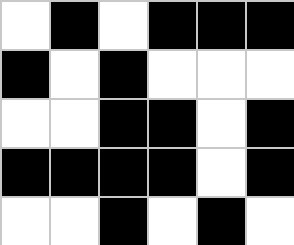[["white", "black", "white", "black", "black", "black"], ["black", "white", "black", "white", "white", "white"], ["white", "white", "black", "black", "white", "black"], ["black", "black", "black", "black", "white", "black"], ["white", "white", "black", "white", "black", "white"]]